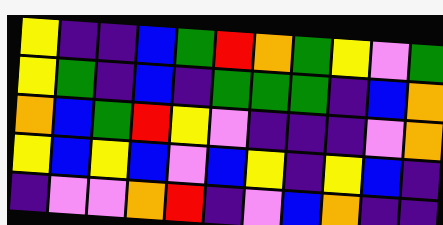[["yellow", "indigo", "indigo", "blue", "green", "red", "orange", "green", "yellow", "violet", "green"], ["yellow", "green", "indigo", "blue", "indigo", "green", "green", "green", "indigo", "blue", "orange"], ["orange", "blue", "green", "red", "yellow", "violet", "indigo", "indigo", "indigo", "violet", "orange"], ["yellow", "blue", "yellow", "blue", "violet", "blue", "yellow", "indigo", "yellow", "blue", "indigo"], ["indigo", "violet", "violet", "orange", "red", "indigo", "violet", "blue", "orange", "indigo", "indigo"]]